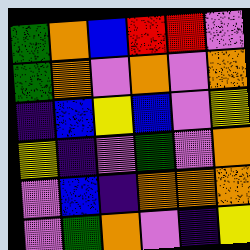[["green", "orange", "blue", "red", "red", "violet"], ["green", "orange", "violet", "orange", "violet", "orange"], ["indigo", "blue", "yellow", "blue", "violet", "yellow"], ["yellow", "indigo", "violet", "green", "violet", "orange"], ["violet", "blue", "indigo", "orange", "orange", "orange"], ["violet", "green", "orange", "violet", "indigo", "yellow"]]